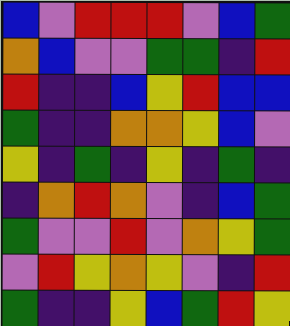[["blue", "violet", "red", "red", "red", "violet", "blue", "green"], ["orange", "blue", "violet", "violet", "green", "green", "indigo", "red"], ["red", "indigo", "indigo", "blue", "yellow", "red", "blue", "blue"], ["green", "indigo", "indigo", "orange", "orange", "yellow", "blue", "violet"], ["yellow", "indigo", "green", "indigo", "yellow", "indigo", "green", "indigo"], ["indigo", "orange", "red", "orange", "violet", "indigo", "blue", "green"], ["green", "violet", "violet", "red", "violet", "orange", "yellow", "green"], ["violet", "red", "yellow", "orange", "yellow", "violet", "indigo", "red"], ["green", "indigo", "indigo", "yellow", "blue", "green", "red", "yellow"]]